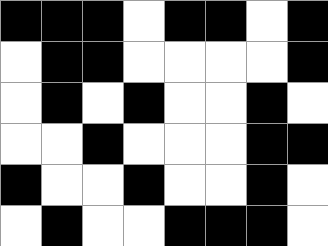[["black", "black", "black", "white", "black", "black", "white", "black"], ["white", "black", "black", "white", "white", "white", "white", "black"], ["white", "black", "white", "black", "white", "white", "black", "white"], ["white", "white", "black", "white", "white", "white", "black", "black"], ["black", "white", "white", "black", "white", "white", "black", "white"], ["white", "black", "white", "white", "black", "black", "black", "white"]]